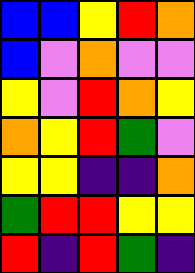[["blue", "blue", "yellow", "red", "orange"], ["blue", "violet", "orange", "violet", "violet"], ["yellow", "violet", "red", "orange", "yellow"], ["orange", "yellow", "red", "green", "violet"], ["yellow", "yellow", "indigo", "indigo", "orange"], ["green", "red", "red", "yellow", "yellow"], ["red", "indigo", "red", "green", "indigo"]]